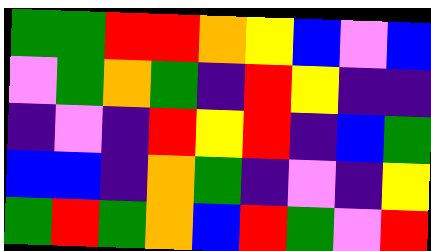[["green", "green", "red", "red", "orange", "yellow", "blue", "violet", "blue"], ["violet", "green", "orange", "green", "indigo", "red", "yellow", "indigo", "indigo"], ["indigo", "violet", "indigo", "red", "yellow", "red", "indigo", "blue", "green"], ["blue", "blue", "indigo", "orange", "green", "indigo", "violet", "indigo", "yellow"], ["green", "red", "green", "orange", "blue", "red", "green", "violet", "red"]]